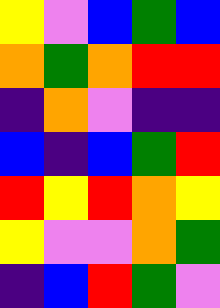[["yellow", "violet", "blue", "green", "blue"], ["orange", "green", "orange", "red", "red"], ["indigo", "orange", "violet", "indigo", "indigo"], ["blue", "indigo", "blue", "green", "red"], ["red", "yellow", "red", "orange", "yellow"], ["yellow", "violet", "violet", "orange", "green"], ["indigo", "blue", "red", "green", "violet"]]